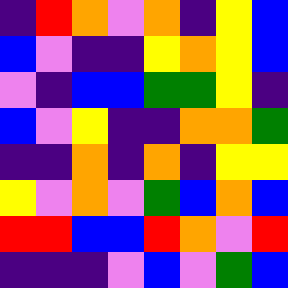[["indigo", "red", "orange", "violet", "orange", "indigo", "yellow", "blue"], ["blue", "violet", "indigo", "indigo", "yellow", "orange", "yellow", "blue"], ["violet", "indigo", "blue", "blue", "green", "green", "yellow", "indigo"], ["blue", "violet", "yellow", "indigo", "indigo", "orange", "orange", "green"], ["indigo", "indigo", "orange", "indigo", "orange", "indigo", "yellow", "yellow"], ["yellow", "violet", "orange", "violet", "green", "blue", "orange", "blue"], ["red", "red", "blue", "blue", "red", "orange", "violet", "red"], ["indigo", "indigo", "indigo", "violet", "blue", "violet", "green", "blue"]]